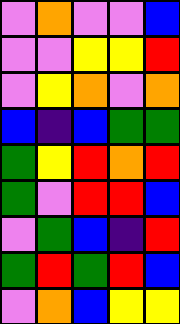[["violet", "orange", "violet", "violet", "blue"], ["violet", "violet", "yellow", "yellow", "red"], ["violet", "yellow", "orange", "violet", "orange"], ["blue", "indigo", "blue", "green", "green"], ["green", "yellow", "red", "orange", "red"], ["green", "violet", "red", "red", "blue"], ["violet", "green", "blue", "indigo", "red"], ["green", "red", "green", "red", "blue"], ["violet", "orange", "blue", "yellow", "yellow"]]